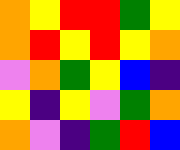[["orange", "yellow", "red", "red", "green", "yellow"], ["orange", "red", "yellow", "red", "yellow", "orange"], ["violet", "orange", "green", "yellow", "blue", "indigo"], ["yellow", "indigo", "yellow", "violet", "green", "orange"], ["orange", "violet", "indigo", "green", "red", "blue"]]